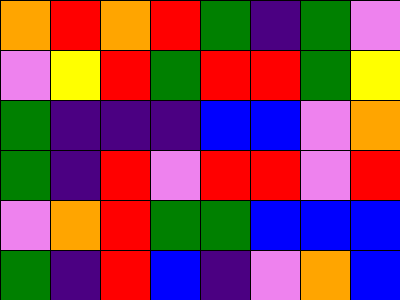[["orange", "red", "orange", "red", "green", "indigo", "green", "violet"], ["violet", "yellow", "red", "green", "red", "red", "green", "yellow"], ["green", "indigo", "indigo", "indigo", "blue", "blue", "violet", "orange"], ["green", "indigo", "red", "violet", "red", "red", "violet", "red"], ["violet", "orange", "red", "green", "green", "blue", "blue", "blue"], ["green", "indigo", "red", "blue", "indigo", "violet", "orange", "blue"]]